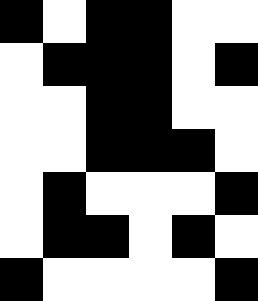[["black", "white", "black", "black", "white", "white"], ["white", "black", "black", "black", "white", "black"], ["white", "white", "black", "black", "white", "white"], ["white", "white", "black", "black", "black", "white"], ["white", "black", "white", "white", "white", "black"], ["white", "black", "black", "white", "black", "white"], ["black", "white", "white", "white", "white", "black"]]